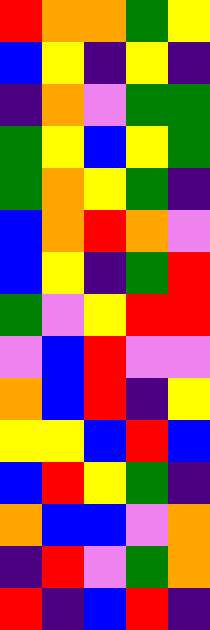[["red", "orange", "orange", "green", "yellow"], ["blue", "yellow", "indigo", "yellow", "indigo"], ["indigo", "orange", "violet", "green", "green"], ["green", "yellow", "blue", "yellow", "green"], ["green", "orange", "yellow", "green", "indigo"], ["blue", "orange", "red", "orange", "violet"], ["blue", "yellow", "indigo", "green", "red"], ["green", "violet", "yellow", "red", "red"], ["violet", "blue", "red", "violet", "violet"], ["orange", "blue", "red", "indigo", "yellow"], ["yellow", "yellow", "blue", "red", "blue"], ["blue", "red", "yellow", "green", "indigo"], ["orange", "blue", "blue", "violet", "orange"], ["indigo", "red", "violet", "green", "orange"], ["red", "indigo", "blue", "red", "indigo"]]